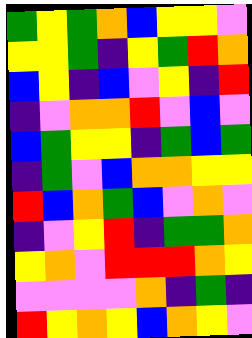[["green", "yellow", "green", "orange", "blue", "yellow", "yellow", "violet"], ["yellow", "yellow", "green", "indigo", "yellow", "green", "red", "orange"], ["blue", "yellow", "indigo", "blue", "violet", "yellow", "indigo", "red"], ["indigo", "violet", "orange", "orange", "red", "violet", "blue", "violet"], ["blue", "green", "yellow", "yellow", "indigo", "green", "blue", "green"], ["indigo", "green", "violet", "blue", "orange", "orange", "yellow", "yellow"], ["red", "blue", "orange", "green", "blue", "violet", "orange", "violet"], ["indigo", "violet", "yellow", "red", "indigo", "green", "green", "orange"], ["yellow", "orange", "violet", "red", "red", "red", "orange", "yellow"], ["violet", "violet", "violet", "violet", "orange", "indigo", "green", "indigo"], ["red", "yellow", "orange", "yellow", "blue", "orange", "yellow", "violet"]]